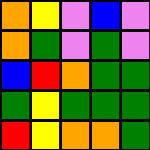[["orange", "yellow", "violet", "blue", "violet"], ["orange", "green", "violet", "green", "violet"], ["blue", "red", "orange", "green", "green"], ["green", "yellow", "green", "green", "green"], ["red", "yellow", "orange", "orange", "green"]]